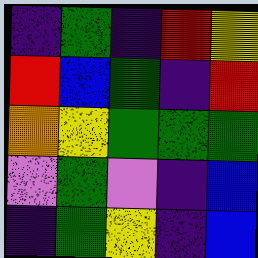[["indigo", "green", "indigo", "red", "yellow"], ["red", "blue", "green", "indigo", "red"], ["orange", "yellow", "green", "green", "green"], ["violet", "green", "violet", "indigo", "blue"], ["indigo", "green", "yellow", "indigo", "blue"]]